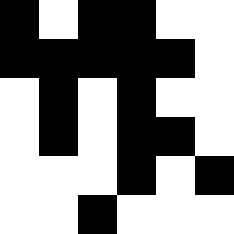[["black", "white", "black", "black", "white", "white"], ["black", "black", "black", "black", "black", "white"], ["white", "black", "white", "black", "white", "white"], ["white", "black", "white", "black", "black", "white"], ["white", "white", "white", "black", "white", "black"], ["white", "white", "black", "white", "white", "white"]]